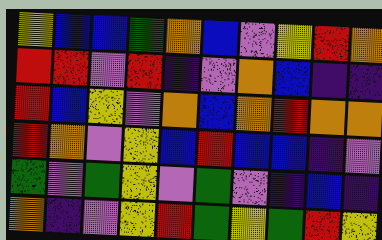[["yellow", "blue", "blue", "green", "orange", "blue", "violet", "yellow", "red", "orange"], ["red", "red", "violet", "red", "indigo", "violet", "orange", "blue", "indigo", "indigo"], ["red", "blue", "yellow", "violet", "orange", "blue", "orange", "red", "orange", "orange"], ["red", "orange", "violet", "yellow", "blue", "red", "blue", "blue", "indigo", "violet"], ["green", "violet", "green", "yellow", "violet", "green", "violet", "indigo", "blue", "indigo"], ["orange", "indigo", "violet", "yellow", "red", "green", "yellow", "green", "red", "yellow"]]